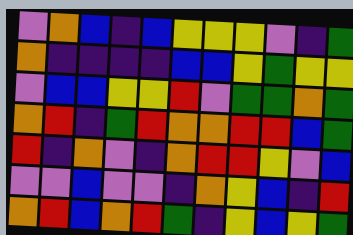[["violet", "orange", "blue", "indigo", "blue", "yellow", "yellow", "yellow", "violet", "indigo", "green"], ["orange", "indigo", "indigo", "indigo", "indigo", "blue", "blue", "yellow", "green", "yellow", "yellow"], ["violet", "blue", "blue", "yellow", "yellow", "red", "violet", "green", "green", "orange", "green"], ["orange", "red", "indigo", "green", "red", "orange", "orange", "red", "red", "blue", "green"], ["red", "indigo", "orange", "violet", "indigo", "orange", "red", "red", "yellow", "violet", "blue"], ["violet", "violet", "blue", "violet", "violet", "indigo", "orange", "yellow", "blue", "indigo", "red"], ["orange", "red", "blue", "orange", "red", "green", "indigo", "yellow", "blue", "yellow", "green"]]